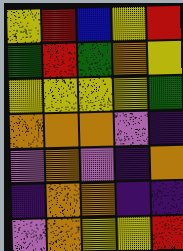[["yellow", "red", "blue", "yellow", "red"], ["green", "red", "green", "orange", "yellow"], ["yellow", "yellow", "yellow", "yellow", "green"], ["orange", "orange", "orange", "violet", "indigo"], ["violet", "orange", "violet", "indigo", "orange"], ["indigo", "orange", "orange", "indigo", "indigo"], ["violet", "orange", "yellow", "yellow", "red"]]